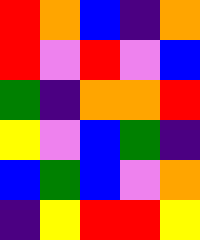[["red", "orange", "blue", "indigo", "orange"], ["red", "violet", "red", "violet", "blue"], ["green", "indigo", "orange", "orange", "red"], ["yellow", "violet", "blue", "green", "indigo"], ["blue", "green", "blue", "violet", "orange"], ["indigo", "yellow", "red", "red", "yellow"]]